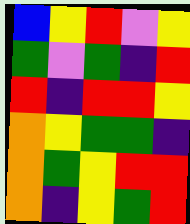[["blue", "yellow", "red", "violet", "yellow"], ["green", "violet", "green", "indigo", "red"], ["red", "indigo", "red", "red", "yellow"], ["orange", "yellow", "green", "green", "indigo"], ["orange", "green", "yellow", "red", "red"], ["orange", "indigo", "yellow", "green", "red"]]